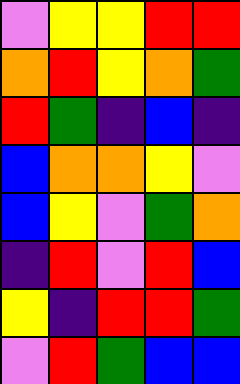[["violet", "yellow", "yellow", "red", "red"], ["orange", "red", "yellow", "orange", "green"], ["red", "green", "indigo", "blue", "indigo"], ["blue", "orange", "orange", "yellow", "violet"], ["blue", "yellow", "violet", "green", "orange"], ["indigo", "red", "violet", "red", "blue"], ["yellow", "indigo", "red", "red", "green"], ["violet", "red", "green", "blue", "blue"]]